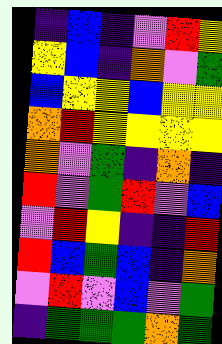[["indigo", "blue", "indigo", "violet", "red", "yellow"], ["yellow", "blue", "indigo", "orange", "violet", "green"], ["blue", "yellow", "yellow", "blue", "yellow", "yellow"], ["orange", "red", "yellow", "yellow", "yellow", "yellow"], ["orange", "violet", "green", "indigo", "orange", "indigo"], ["red", "violet", "green", "red", "violet", "blue"], ["violet", "red", "yellow", "indigo", "indigo", "red"], ["red", "blue", "green", "blue", "indigo", "orange"], ["violet", "red", "violet", "blue", "violet", "green"], ["indigo", "green", "green", "green", "orange", "green"]]